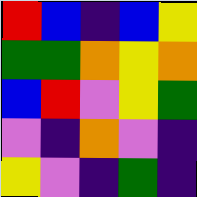[["red", "blue", "indigo", "blue", "yellow"], ["green", "green", "orange", "yellow", "orange"], ["blue", "red", "violet", "yellow", "green"], ["violet", "indigo", "orange", "violet", "indigo"], ["yellow", "violet", "indigo", "green", "indigo"]]